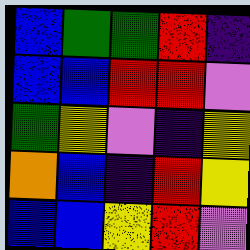[["blue", "green", "green", "red", "indigo"], ["blue", "blue", "red", "red", "violet"], ["green", "yellow", "violet", "indigo", "yellow"], ["orange", "blue", "indigo", "red", "yellow"], ["blue", "blue", "yellow", "red", "violet"]]